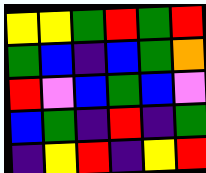[["yellow", "yellow", "green", "red", "green", "red"], ["green", "blue", "indigo", "blue", "green", "orange"], ["red", "violet", "blue", "green", "blue", "violet"], ["blue", "green", "indigo", "red", "indigo", "green"], ["indigo", "yellow", "red", "indigo", "yellow", "red"]]